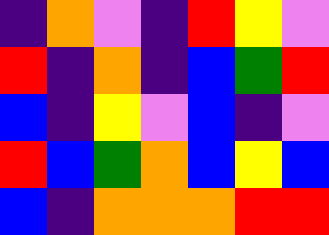[["indigo", "orange", "violet", "indigo", "red", "yellow", "violet"], ["red", "indigo", "orange", "indigo", "blue", "green", "red"], ["blue", "indigo", "yellow", "violet", "blue", "indigo", "violet"], ["red", "blue", "green", "orange", "blue", "yellow", "blue"], ["blue", "indigo", "orange", "orange", "orange", "red", "red"]]